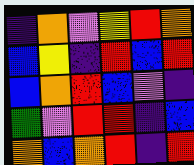[["indigo", "orange", "violet", "yellow", "red", "orange"], ["blue", "yellow", "indigo", "red", "blue", "red"], ["blue", "orange", "red", "blue", "violet", "indigo"], ["green", "violet", "red", "red", "indigo", "blue"], ["orange", "blue", "orange", "red", "indigo", "red"]]